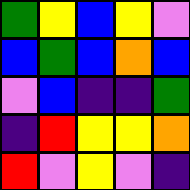[["green", "yellow", "blue", "yellow", "violet"], ["blue", "green", "blue", "orange", "blue"], ["violet", "blue", "indigo", "indigo", "green"], ["indigo", "red", "yellow", "yellow", "orange"], ["red", "violet", "yellow", "violet", "indigo"]]